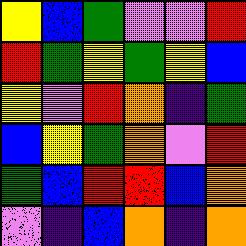[["yellow", "blue", "green", "violet", "violet", "red"], ["red", "green", "yellow", "green", "yellow", "blue"], ["yellow", "violet", "red", "orange", "indigo", "green"], ["blue", "yellow", "green", "orange", "violet", "red"], ["green", "blue", "red", "red", "blue", "orange"], ["violet", "indigo", "blue", "orange", "indigo", "orange"]]